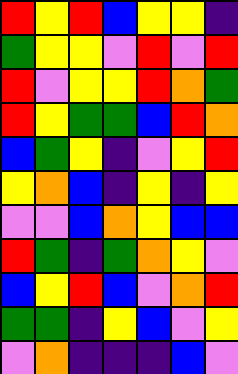[["red", "yellow", "red", "blue", "yellow", "yellow", "indigo"], ["green", "yellow", "yellow", "violet", "red", "violet", "red"], ["red", "violet", "yellow", "yellow", "red", "orange", "green"], ["red", "yellow", "green", "green", "blue", "red", "orange"], ["blue", "green", "yellow", "indigo", "violet", "yellow", "red"], ["yellow", "orange", "blue", "indigo", "yellow", "indigo", "yellow"], ["violet", "violet", "blue", "orange", "yellow", "blue", "blue"], ["red", "green", "indigo", "green", "orange", "yellow", "violet"], ["blue", "yellow", "red", "blue", "violet", "orange", "red"], ["green", "green", "indigo", "yellow", "blue", "violet", "yellow"], ["violet", "orange", "indigo", "indigo", "indigo", "blue", "violet"]]